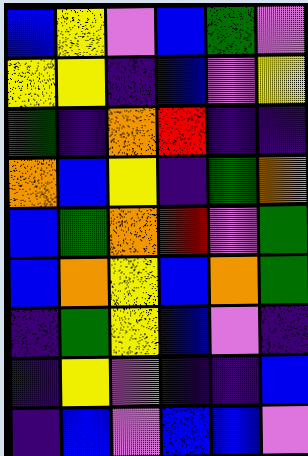[["blue", "yellow", "violet", "blue", "green", "violet"], ["yellow", "yellow", "indigo", "blue", "violet", "yellow"], ["green", "indigo", "orange", "red", "indigo", "indigo"], ["orange", "blue", "yellow", "indigo", "green", "orange"], ["blue", "green", "orange", "red", "violet", "green"], ["blue", "orange", "yellow", "blue", "orange", "green"], ["indigo", "green", "yellow", "blue", "violet", "indigo"], ["indigo", "yellow", "violet", "indigo", "indigo", "blue"], ["indigo", "blue", "violet", "blue", "blue", "violet"]]